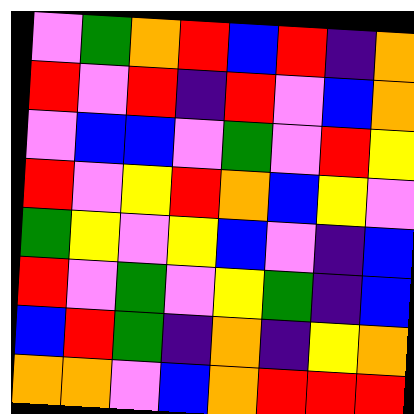[["violet", "green", "orange", "red", "blue", "red", "indigo", "orange"], ["red", "violet", "red", "indigo", "red", "violet", "blue", "orange"], ["violet", "blue", "blue", "violet", "green", "violet", "red", "yellow"], ["red", "violet", "yellow", "red", "orange", "blue", "yellow", "violet"], ["green", "yellow", "violet", "yellow", "blue", "violet", "indigo", "blue"], ["red", "violet", "green", "violet", "yellow", "green", "indigo", "blue"], ["blue", "red", "green", "indigo", "orange", "indigo", "yellow", "orange"], ["orange", "orange", "violet", "blue", "orange", "red", "red", "red"]]